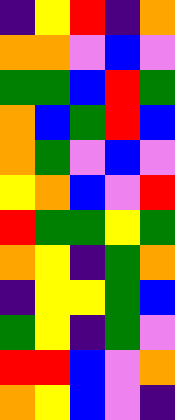[["indigo", "yellow", "red", "indigo", "orange"], ["orange", "orange", "violet", "blue", "violet"], ["green", "green", "blue", "red", "green"], ["orange", "blue", "green", "red", "blue"], ["orange", "green", "violet", "blue", "violet"], ["yellow", "orange", "blue", "violet", "red"], ["red", "green", "green", "yellow", "green"], ["orange", "yellow", "indigo", "green", "orange"], ["indigo", "yellow", "yellow", "green", "blue"], ["green", "yellow", "indigo", "green", "violet"], ["red", "red", "blue", "violet", "orange"], ["orange", "yellow", "blue", "violet", "indigo"]]